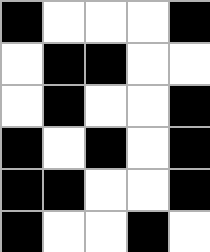[["black", "white", "white", "white", "black"], ["white", "black", "black", "white", "white"], ["white", "black", "white", "white", "black"], ["black", "white", "black", "white", "black"], ["black", "black", "white", "white", "black"], ["black", "white", "white", "black", "white"]]